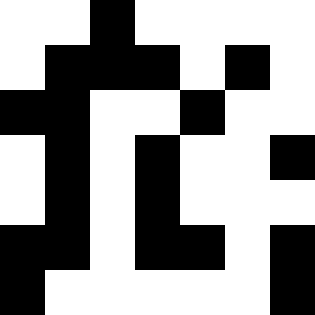[["white", "white", "black", "white", "white", "white", "white"], ["white", "black", "black", "black", "white", "black", "white"], ["black", "black", "white", "white", "black", "white", "white"], ["white", "black", "white", "black", "white", "white", "black"], ["white", "black", "white", "black", "white", "white", "white"], ["black", "black", "white", "black", "black", "white", "black"], ["black", "white", "white", "white", "white", "white", "black"]]